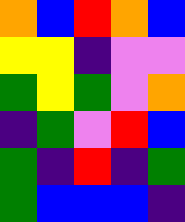[["orange", "blue", "red", "orange", "blue"], ["yellow", "yellow", "indigo", "violet", "violet"], ["green", "yellow", "green", "violet", "orange"], ["indigo", "green", "violet", "red", "blue"], ["green", "indigo", "red", "indigo", "green"], ["green", "blue", "blue", "blue", "indigo"]]